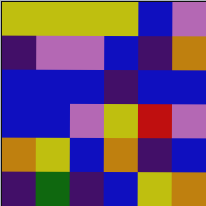[["yellow", "yellow", "yellow", "yellow", "blue", "violet"], ["indigo", "violet", "violet", "blue", "indigo", "orange"], ["blue", "blue", "blue", "indigo", "blue", "blue"], ["blue", "blue", "violet", "yellow", "red", "violet"], ["orange", "yellow", "blue", "orange", "indigo", "blue"], ["indigo", "green", "indigo", "blue", "yellow", "orange"]]